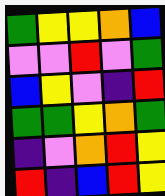[["green", "yellow", "yellow", "orange", "blue"], ["violet", "violet", "red", "violet", "green"], ["blue", "yellow", "violet", "indigo", "red"], ["green", "green", "yellow", "orange", "green"], ["indigo", "violet", "orange", "red", "yellow"], ["red", "indigo", "blue", "red", "yellow"]]